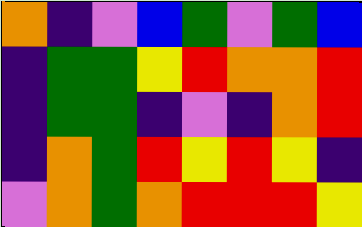[["orange", "indigo", "violet", "blue", "green", "violet", "green", "blue"], ["indigo", "green", "green", "yellow", "red", "orange", "orange", "red"], ["indigo", "green", "green", "indigo", "violet", "indigo", "orange", "red"], ["indigo", "orange", "green", "red", "yellow", "red", "yellow", "indigo"], ["violet", "orange", "green", "orange", "red", "red", "red", "yellow"]]